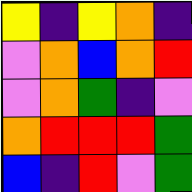[["yellow", "indigo", "yellow", "orange", "indigo"], ["violet", "orange", "blue", "orange", "red"], ["violet", "orange", "green", "indigo", "violet"], ["orange", "red", "red", "red", "green"], ["blue", "indigo", "red", "violet", "green"]]